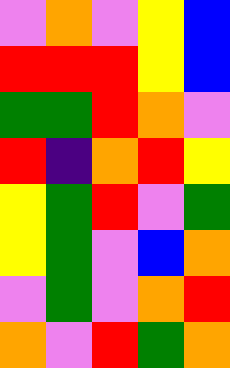[["violet", "orange", "violet", "yellow", "blue"], ["red", "red", "red", "yellow", "blue"], ["green", "green", "red", "orange", "violet"], ["red", "indigo", "orange", "red", "yellow"], ["yellow", "green", "red", "violet", "green"], ["yellow", "green", "violet", "blue", "orange"], ["violet", "green", "violet", "orange", "red"], ["orange", "violet", "red", "green", "orange"]]